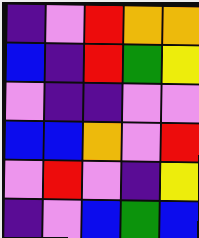[["indigo", "violet", "red", "orange", "orange"], ["blue", "indigo", "red", "green", "yellow"], ["violet", "indigo", "indigo", "violet", "violet"], ["blue", "blue", "orange", "violet", "red"], ["violet", "red", "violet", "indigo", "yellow"], ["indigo", "violet", "blue", "green", "blue"]]